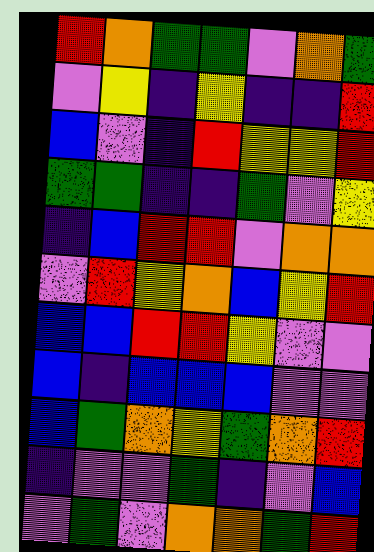[["red", "orange", "green", "green", "violet", "orange", "green"], ["violet", "yellow", "indigo", "yellow", "indigo", "indigo", "red"], ["blue", "violet", "indigo", "red", "yellow", "yellow", "red"], ["green", "green", "indigo", "indigo", "green", "violet", "yellow"], ["indigo", "blue", "red", "red", "violet", "orange", "orange"], ["violet", "red", "yellow", "orange", "blue", "yellow", "red"], ["blue", "blue", "red", "red", "yellow", "violet", "violet"], ["blue", "indigo", "blue", "blue", "blue", "violet", "violet"], ["blue", "green", "orange", "yellow", "green", "orange", "red"], ["indigo", "violet", "violet", "green", "indigo", "violet", "blue"], ["violet", "green", "violet", "orange", "orange", "green", "red"]]